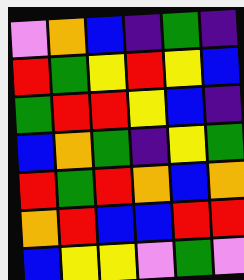[["violet", "orange", "blue", "indigo", "green", "indigo"], ["red", "green", "yellow", "red", "yellow", "blue"], ["green", "red", "red", "yellow", "blue", "indigo"], ["blue", "orange", "green", "indigo", "yellow", "green"], ["red", "green", "red", "orange", "blue", "orange"], ["orange", "red", "blue", "blue", "red", "red"], ["blue", "yellow", "yellow", "violet", "green", "violet"]]